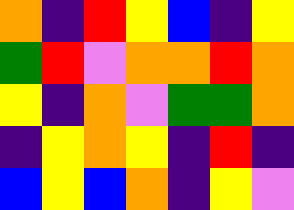[["orange", "indigo", "red", "yellow", "blue", "indigo", "yellow"], ["green", "red", "violet", "orange", "orange", "red", "orange"], ["yellow", "indigo", "orange", "violet", "green", "green", "orange"], ["indigo", "yellow", "orange", "yellow", "indigo", "red", "indigo"], ["blue", "yellow", "blue", "orange", "indigo", "yellow", "violet"]]